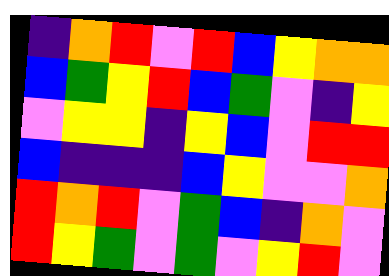[["indigo", "orange", "red", "violet", "red", "blue", "yellow", "orange", "orange"], ["blue", "green", "yellow", "red", "blue", "green", "violet", "indigo", "yellow"], ["violet", "yellow", "yellow", "indigo", "yellow", "blue", "violet", "red", "red"], ["blue", "indigo", "indigo", "indigo", "blue", "yellow", "violet", "violet", "orange"], ["red", "orange", "red", "violet", "green", "blue", "indigo", "orange", "violet"], ["red", "yellow", "green", "violet", "green", "violet", "yellow", "red", "violet"]]